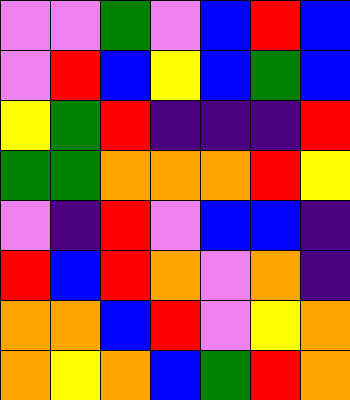[["violet", "violet", "green", "violet", "blue", "red", "blue"], ["violet", "red", "blue", "yellow", "blue", "green", "blue"], ["yellow", "green", "red", "indigo", "indigo", "indigo", "red"], ["green", "green", "orange", "orange", "orange", "red", "yellow"], ["violet", "indigo", "red", "violet", "blue", "blue", "indigo"], ["red", "blue", "red", "orange", "violet", "orange", "indigo"], ["orange", "orange", "blue", "red", "violet", "yellow", "orange"], ["orange", "yellow", "orange", "blue", "green", "red", "orange"]]